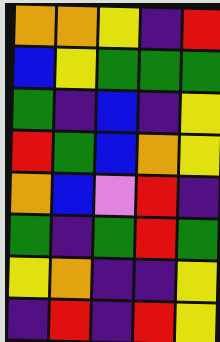[["orange", "orange", "yellow", "indigo", "red"], ["blue", "yellow", "green", "green", "green"], ["green", "indigo", "blue", "indigo", "yellow"], ["red", "green", "blue", "orange", "yellow"], ["orange", "blue", "violet", "red", "indigo"], ["green", "indigo", "green", "red", "green"], ["yellow", "orange", "indigo", "indigo", "yellow"], ["indigo", "red", "indigo", "red", "yellow"]]